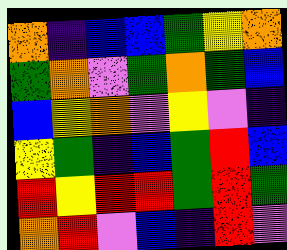[["orange", "indigo", "blue", "blue", "green", "yellow", "orange"], ["green", "orange", "violet", "green", "orange", "green", "blue"], ["blue", "yellow", "orange", "violet", "yellow", "violet", "indigo"], ["yellow", "green", "indigo", "blue", "green", "red", "blue"], ["red", "yellow", "red", "red", "green", "red", "green"], ["orange", "red", "violet", "blue", "indigo", "red", "violet"]]